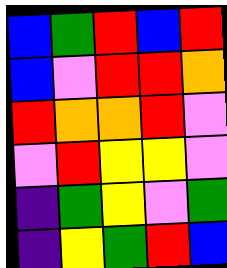[["blue", "green", "red", "blue", "red"], ["blue", "violet", "red", "red", "orange"], ["red", "orange", "orange", "red", "violet"], ["violet", "red", "yellow", "yellow", "violet"], ["indigo", "green", "yellow", "violet", "green"], ["indigo", "yellow", "green", "red", "blue"]]